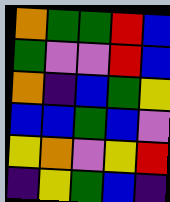[["orange", "green", "green", "red", "blue"], ["green", "violet", "violet", "red", "blue"], ["orange", "indigo", "blue", "green", "yellow"], ["blue", "blue", "green", "blue", "violet"], ["yellow", "orange", "violet", "yellow", "red"], ["indigo", "yellow", "green", "blue", "indigo"]]